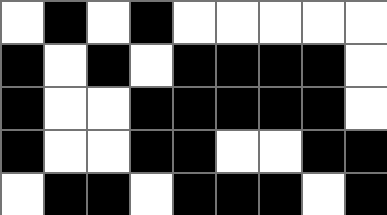[["white", "black", "white", "black", "white", "white", "white", "white", "white"], ["black", "white", "black", "white", "black", "black", "black", "black", "white"], ["black", "white", "white", "black", "black", "black", "black", "black", "white"], ["black", "white", "white", "black", "black", "white", "white", "black", "black"], ["white", "black", "black", "white", "black", "black", "black", "white", "black"]]